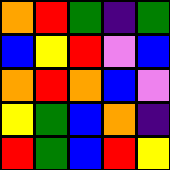[["orange", "red", "green", "indigo", "green"], ["blue", "yellow", "red", "violet", "blue"], ["orange", "red", "orange", "blue", "violet"], ["yellow", "green", "blue", "orange", "indigo"], ["red", "green", "blue", "red", "yellow"]]